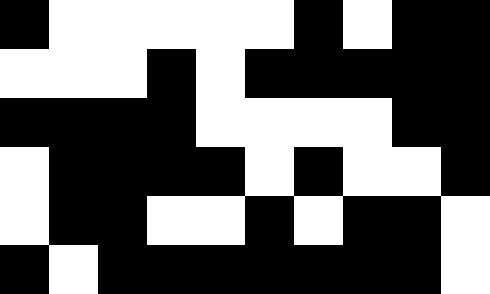[["black", "white", "white", "white", "white", "white", "black", "white", "black", "black"], ["white", "white", "white", "black", "white", "black", "black", "black", "black", "black"], ["black", "black", "black", "black", "white", "white", "white", "white", "black", "black"], ["white", "black", "black", "black", "black", "white", "black", "white", "white", "black"], ["white", "black", "black", "white", "white", "black", "white", "black", "black", "white"], ["black", "white", "black", "black", "black", "black", "black", "black", "black", "white"]]